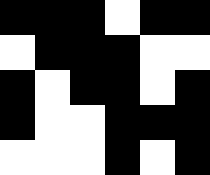[["black", "black", "black", "white", "black", "black"], ["white", "black", "black", "black", "white", "white"], ["black", "white", "black", "black", "white", "black"], ["black", "white", "white", "black", "black", "black"], ["white", "white", "white", "black", "white", "black"]]